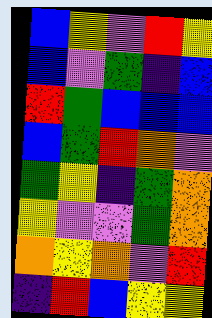[["blue", "yellow", "violet", "red", "yellow"], ["blue", "violet", "green", "indigo", "blue"], ["red", "green", "blue", "blue", "blue"], ["blue", "green", "red", "orange", "violet"], ["green", "yellow", "indigo", "green", "orange"], ["yellow", "violet", "violet", "green", "orange"], ["orange", "yellow", "orange", "violet", "red"], ["indigo", "red", "blue", "yellow", "yellow"]]